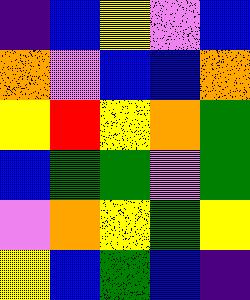[["indigo", "blue", "yellow", "violet", "blue"], ["orange", "violet", "blue", "blue", "orange"], ["yellow", "red", "yellow", "orange", "green"], ["blue", "green", "green", "violet", "green"], ["violet", "orange", "yellow", "green", "yellow"], ["yellow", "blue", "green", "blue", "indigo"]]